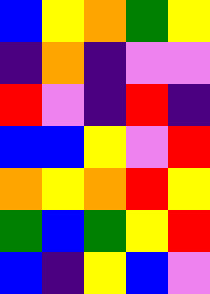[["blue", "yellow", "orange", "green", "yellow"], ["indigo", "orange", "indigo", "violet", "violet"], ["red", "violet", "indigo", "red", "indigo"], ["blue", "blue", "yellow", "violet", "red"], ["orange", "yellow", "orange", "red", "yellow"], ["green", "blue", "green", "yellow", "red"], ["blue", "indigo", "yellow", "blue", "violet"]]